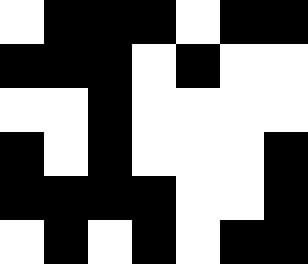[["white", "black", "black", "black", "white", "black", "black"], ["black", "black", "black", "white", "black", "white", "white"], ["white", "white", "black", "white", "white", "white", "white"], ["black", "white", "black", "white", "white", "white", "black"], ["black", "black", "black", "black", "white", "white", "black"], ["white", "black", "white", "black", "white", "black", "black"]]